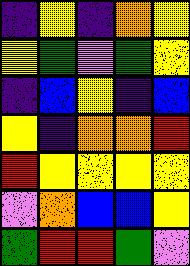[["indigo", "yellow", "indigo", "orange", "yellow"], ["yellow", "green", "violet", "green", "yellow"], ["indigo", "blue", "yellow", "indigo", "blue"], ["yellow", "indigo", "orange", "orange", "red"], ["red", "yellow", "yellow", "yellow", "yellow"], ["violet", "orange", "blue", "blue", "yellow"], ["green", "red", "red", "green", "violet"]]